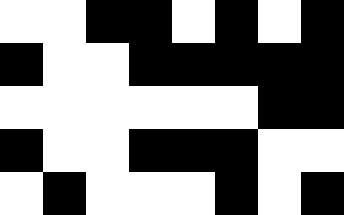[["white", "white", "black", "black", "white", "black", "white", "black"], ["black", "white", "white", "black", "black", "black", "black", "black"], ["white", "white", "white", "white", "white", "white", "black", "black"], ["black", "white", "white", "black", "black", "black", "white", "white"], ["white", "black", "white", "white", "white", "black", "white", "black"]]